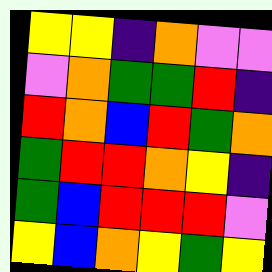[["yellow", "yellow", "indigo", "orange", "violet", "violet"], ["violet", "orange", "green", "green", "red", "indigo"], ["red", "orange", "blue", "red", "green", "orange"], ["green", "red", "red", "orange", "yellow", "indigo"], ["green", "blue", "red", "red", "red", "violet"], ["yellow", "blue", "orange", "yellow", "green", "yellow"]]